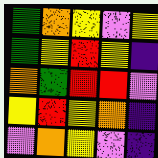[["green", "orange", "yellow", "violet", "yellow"], ["green", "yellow", "red", "yellow", "indigo"], ["orange", "green", "red", "red", "violet"], ["yellow", "red", "yellow", "orange", "indigo"], ["violet", "orange", "yellow", "violet", "indigo"]]